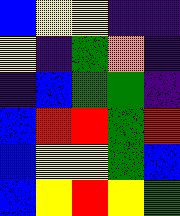[["blue", "yellow", "yellow", "indigo", "indigo"], ["yellow", "indigo", "green", "orange", "indigo"], ["indigo", "blue", "green", "green", "indigo"], ["blue", "red", "red", "green", "red"], ["blue", "yellow", "yellow", "green", "blue"], ["blue", "yellow", "red", "yellow", "green"]]